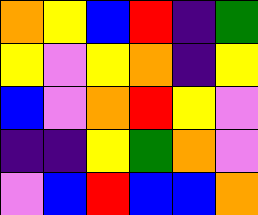[["orange", "yellow", "blue", "red", "indigo", "green"], ["yellow", "violet", "yellow", "orange", "indigo", "yellow"], ["blue", "violet", "orange", "red", "yellow", "violet"], ["indigo", "indigo", "yellow", "green", "orange", "violet"], ["violet", "blue", "red", "blue", "blue", "orange"]]